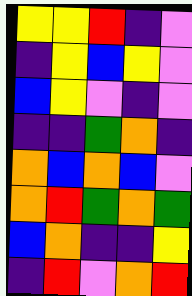[["yellow", "yellow", "red", "indigo", "violet"], ["indigo", "yellow", "blue", "yellow", "violet"], ["blue", "yellow", "violet", "indigo", "violet"], ["indigo", "indigo", "green", "orange", "indigo"], ["orange", "blue", "orange", "blue", "violet"], ["orange", "red", "green", "orange", "green"], ["blue", "orange", "indigo", "indigo", "yellow"], ["indigo", "red", "violet", "orange", "red"]]